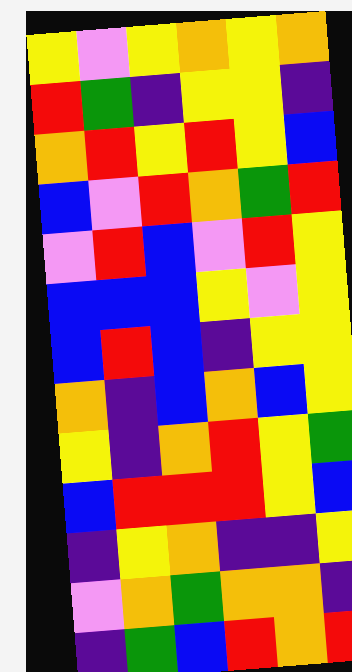[["yellow", "violet", "yellow", "orange", "yellow", "orange"], ["red", "green", "indigo", "yellow", "yellow", "indigo"], ["orange", "red", "yellow", "red", "yellow", "blue"], ["blue", "violet", "red", "orange", "green", "red"], ["violet", "red", "blue", "violet", "red", "yellow"], ["blue", "blue", "blue", "yellow", "violet", "yellow"], ["blue", "red", "blue", "indigo", "yellow", "yellow"], ["orange", "indigo", "blue", "orange", "blue", "yellow"], ["yellow", "indigo", "orange", "red", "yellow", "green"], ["blue", "red", "red", "red", "yellow", "blue"], ["indigo", "yellow", "orange", "indigo", "indigo", "yellow"], ["violet", "orange", "green", "orange", "orange", "indigo"], ["indigo", "green", "blue", "red", "orange", "red"]]